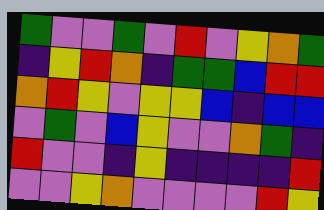[["green", "violet", "violet", "green", "violet", "red", "violet", "yellow", "orange", "green"], ["indigo", "yellow", "red", "orange", "indigo", "green", "green", "blue", "red", "red"], ["orange", "red", "yellow", "violet", "yellow", "yellow", "blue", "indigo", "blue", "blue"], ["violet", "green", "violet", "blue", "yellow", "violet", "violet", "orange", "green", "indigo"], ["red", "violet", "violet", "indigo", "yellow", "indigo", "indigo", "indigo", "indigo", "red"], ["violet", "violet", "yellow", "orange", "violet", "violet", "violet", "violet", "red", "yellow"]]